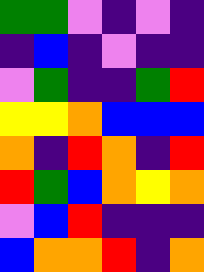[["green", "green", "violet", "indigo", "violet", "indigo"], ["indigo", "blue", "indigo", "violet", "indigo", "indigo"], ["violet", "green", "indigo", "indigo", "green", "red"], ["yellow", "yellow", "orange", "blue", "blue", "blue"], ["orange", "indigo", "red", "orange", "indigo", "red"], ["red", "green", "blue", "orange", "yellow", "orange"], ["violet", "blue", "red", "indigo", "indigo", "indigo"], ["blue", "orange", "orange", "red", "indigo", "orange"]]